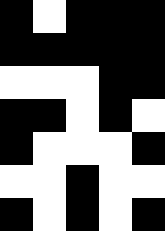[["black", "white", "black", "black", "black"], ["black", "black", "black", "black", "black"], ["white", "white", "white", "black", "black"], ["black", "black", "white", "black", "white"], ["black", "white", "white", "white", "black"], ["white", "white", "black", "white", "white"], ["black", "white", "black", "white", "black"]]